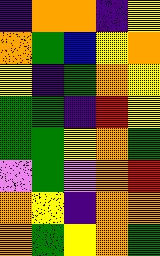[["indigo", "orange", "orange", "indigo", "yellow"], ["orange", "green", "blue", "yellow", "orange"], ["yellow", "indigo", "green", "orange", "yellow"], ["green", "green", "indigo", "red", "yellow"], ["green", "green", "yellow", "orange", "green"], ["violet", "green", "violet", "orange", "red"], ["orange", "yellow", "indigo", "orange", "orange"], ["orange", "green", "yellow", "orange", "green"]]